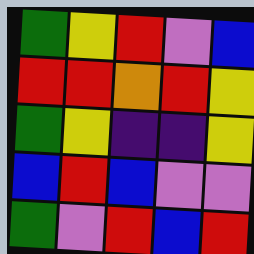[["green", "yellow", "red", "violet", "blue"], ["red", "red", "orange", "red", "yellow"], ["green", "yellow", "indigo", "indigo", "yellow"], ["blue", "red", "blue", "violet", "violet"], ["green", "violet", "red", "blue", "red"]]